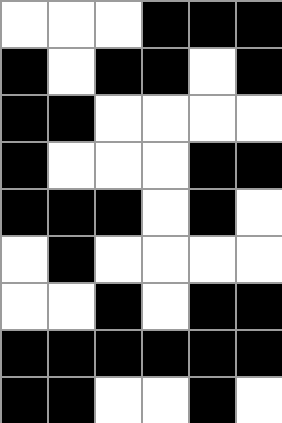[["white", "white", "white", "black", "black", "black"], ["black", "white", "black", "black", "white", "black"], ["black", "black", "white", "white", "white", "white"], ["black", "white", "white", "white", "black", "black"], ["black", "black", "black", "white", "black", "white"], ["white", "black", "white", "white", "white", "white"], ["white", "white", "black", "white", "black", "black"], ["black", "black", "black", "black", "black", "black"], ["black", "black", "white", "white", "black", "white"]]